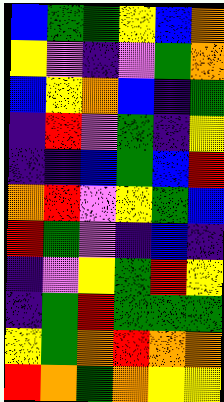[["blue", "green", "green", "yellow", "blue", "orange"], ["yellow", "violet", "indigo", "violet", "green", "orange"], ["blue", "yellow", "orange", "blue", "indigo", "green"], ["indigo", "red", "violet", "green", "indigo", "yellow"], ["indigo", "indigo", "blue", "green", "blue", "red"], ["orange", "red", "violet", "yellow", "green", "blue"], ["red", "green", "violet", "indigo", "blue", "indigo"], ["indigo", "violet", "yellow", "green", "red", "yellow"], ["indigo", "green", "red", "green", "green", "green"], ["yellow", "green", "orange", "red", "orange", "orange"], ["red", "orange", "green", "orange", "yellow", "yellow"]]